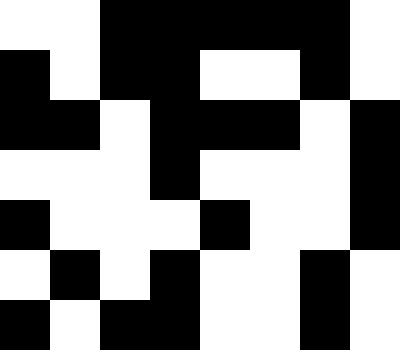[["white", "white", "black", "black", "black", "black", "black", "white"], ["black", "white", "black", "black", "white", "white", "black", "white"], ["black", "black", "white", "black", "black", "black", "white", "black"], ["white", "white", "white", "black", "white", "white", "white", "black"], ["black", "white", "white", "white", "black", "white", "white", "black"], ["white", "black", "white", "black", "white", "white", "black", "white"], ["black", "white", "black", "black", "white", "white", "black", "white"]]